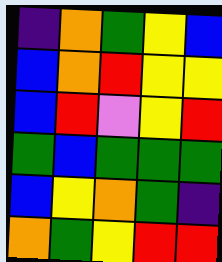[["indigo", "orange", "green", "yellow", "blue"], ["blue", "orange", "red", "yellow", "yellow"], ["blue", "red", "violet", "yellow", "red"], ["green", "blue", "green", "green", "green"], ["blue", "yellow", "orange", "green", "indigo"], ["orange", "green", "yellow", "red", "red"]]